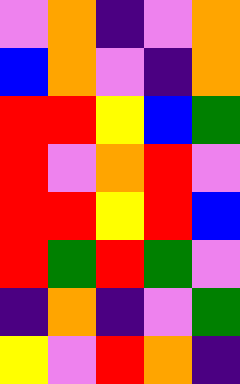[["violet", "orange", "indigo", "violet", "orange"], ["blue", "orange", "violet", "indigo", "orange"], ["red", "red", "yellow", "blue", "green"], ["red", "violet", "orange", "red", "violet"], ["red", "red", "yellow", "red", "blue"], ["red", "green", "red", "green", "violet"], ["indigo", "orange", "indigo", "violet", "green"], ["yellow", "violet", "red", "orange", "indigo"]]